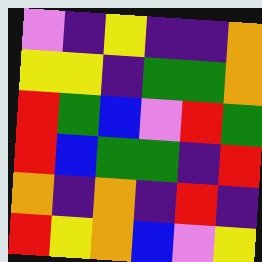[["violet", "indigo", "yellow", "indigo", "indigo", "orange"], ["yellow", "yellow", "indigo", "green", "green", "orange"], ["red", "green", "blue", "violet", "red", "green"], ["red", "blue", "green", "green", "indigo", "red"], ["orange", "indigo", "orange", "indigo", "red", "indigo"], ["red", "yellow", "orange", "blue", "violet", "yellow"]]